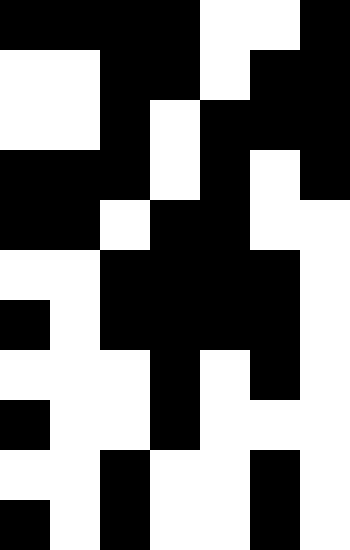[["black", "black", "black", "black", "white", "white", "black"], ["white", "white", "black", "black", "white", "black", "black"], ["white", "white", "black", "white", "black", "black", "black"], ["black", "black", "black", "white", "black", "white", "black"], ["black", "black", "white", "black", "black", "white", "white"], ["white", "white", "black", "black", "black", "black", "white"], ["black", "white", "black", "black", "black", "black", "white"], ["white", "white", "white", "black", "white", "black", "white"], ["black", "white", "white", "black", "white", "white", "white"], ["white", "white", "black", "white", "white", "black", "white"], ["black", "white", "black", "white", "white", "black", "white"]]